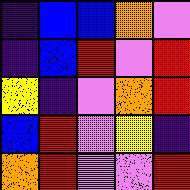[["indigo", "blue", "blue", "orange", "violet"], ["indigo", "blue", "red", "violet", "red"], ["yellow", "indigo", "violet", "orange", "red"], ["blue", "red", "violet", "yellow", "indigo"], ["orange", "red", "violet", "violet", "red"]]